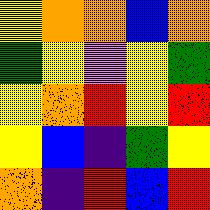[["yellow", "orange", "orange", "blue", "orange"], ["green", "yellow", "violet", "yellow", "green"], ["yellow", "orange", "red", "yellow", "red"], ["yellow", "blue", "indigo", "green", "yellow"], ["orange", "indigo", "red", "blue", "red"]]